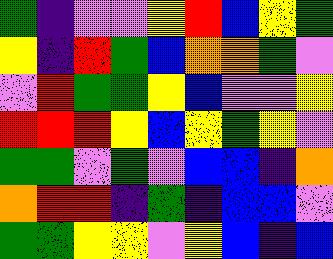[["green", "indigo", "violet", "violet", "yellow", "red", "blue", "yellow", "green"], ["yellow", "indigo", "red", "green", "blue", "orange", "orange", "green", "violet"], ["violet", "red", "green", "green", "yellow", "blue", "violet", "violet", "yellow"], ["red", "red", "red", "yellow", "blue", "yellow", "green", "yellow", "violet"], ["green", "green", "violet", "green", "violet", "blue", "blue", "indigo", "orange"], ["orange", "red", "red", "indigo", "green", "indigo", "blue", "blue", "violet"], ["green", "green", "yellow", "yellow", "violet", "yellow", "blue", "indigo", "blue"]]